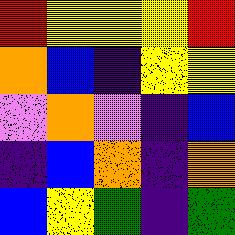[["red", "yellow", "yellow", "yellow", "red"], ["orange", "blue", "indigo", "yellow", "yellow"], ["violet", "orange", "violet", "indigo", "blue"], ["indigo", "blue", "orange", "indigo", "orange"], ["blue", "yellow", "green", "indigo", "green"]]